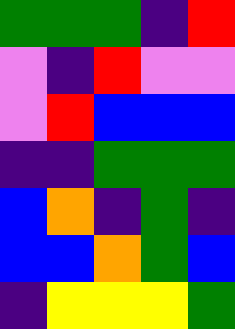[["green", "green", "green", "indigo", "red"], ["violet", "indigo", "red", "violet", "violet"], ["violet", "red", "blue", "blue", "blue"], ["indigo", "indigo", "green", "green", "green"], ["blue", "orange", "indigo", "green", "indigo"], ["blue", "blue", "orange", "green", "blue"], ["indigo", "yellow", "yellow", "yellow", "green"]]